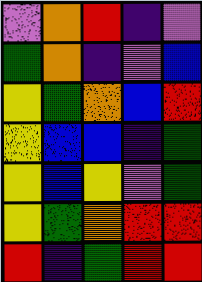[["violet", "orange", "red", "indigo", "violet"], ["green", "orange", "indigo", "violet", "blue"], ["yellow", "green", "orange", "blue", "red"], ["yellow", "blue", "blue", "indigo", "green"], ["yellow", "blue", "yellow", "violet", "green"], ["yellow", "green", "orange", "red", "red"], ["red", "indigo", "green", "red", "red"]]